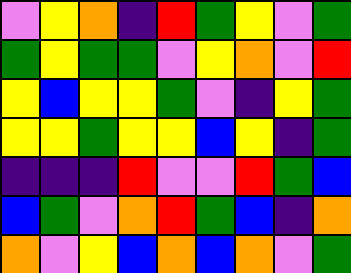[["violet", "yellow", "orange", "indigo", "red", "green", "yellow", "violet", "green"], ["green", "yellow", "green", "green", "violet", "yellow", "orange", "violet", "red"], ["yellow", "blue", "yellow", "yellow", "green", "violet", "indigo", "yellow", "green"], ["yellow", "yellow", "green", "yellow", "yellow", "blue", "yellow", "indigo", "green"], ["indigo", "indigo", "indigo", "red", "violet", "violet", "red", "green", "blue"], ["blue", "green", "violet", "orange", "red", "green", "blue", "indigo", "orange"], ["orange", "violet", "yellow", "blue", "orange", "blue", "orange", "violet", "green"]]